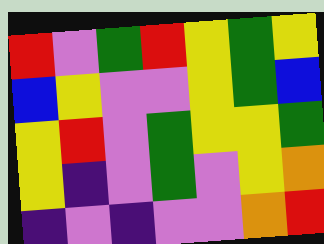[["red", "violet", "green", "red", "yellow", "green", "yellow"], ["blue", "yellow", "violet", "violet", "yellow", "green", "blue"], ["yellow", "red", "violet", "green", "yellow", "yellow", "green"], ["yellow", "indigo", "violet", "green", "violet", "yellow", "orange"], ["indigo", "violet", "indigo", "violet", "violet", "orange", "red"]]